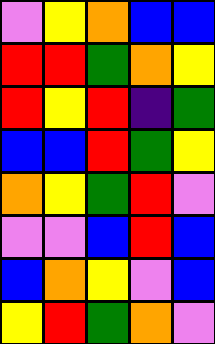[["violet", "yellow", "orange", "blue", "blue"], ["red", "red", "green", "orange", "yellow"], ["red", "yellow", "red", "indigo", "green"], ["blue", "blue", "red", "green", "yellow"], ["orange", "yellow", "green", "red", "violet"], ["violet", "violet", "blue", "red", "blue"], ["blue", "orange", "yellow", "violet", "blue"], ["yellow", "red", "green", "orange", "violet"]]